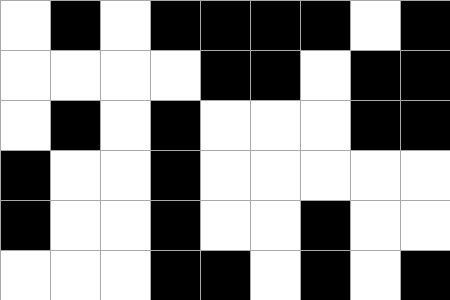[["white", "black", "white", "black", "black", "black", "black", "white", "black"], ["white", "white", "white", "white", "black", "black", "white", "black", "black"], ["white", "black", "white", "black", "white", "white", "white", "black", "black"], ["black", "white", "white", "black", "white", "white", "white", "white", "white"], ["black", "white", "white", "black", "white", "white", "black", "white", "white"], ["white", "white", "white", "black", "black", "white", "black", "white", "black"]]